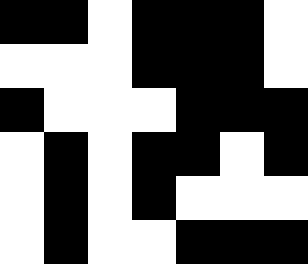[["black", "black", "white", "black", "black", "black", "white"], ["white", "white", "white", "black", "black", "black", "white"], ["black", "white", "white", "white", "black", "black", "black"], ["white", "black", "white", "black", "black", "white", "black"], ["white", "black", "white", "black", "white", "white", "white"], ["white", "black", "white", "white", "black", "black", "black"]]